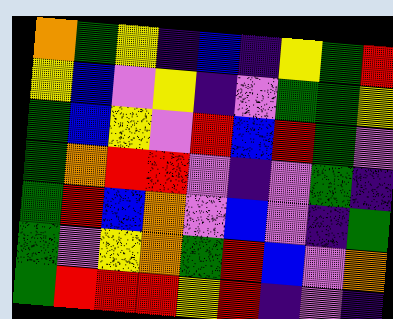[["orange", "green", "yellow", "indigo", "blue", "indigo", "yellow", "green", "red"], ["yellow", "blue", "violet", "yellow", "indigo", "violet", "green", "green", "yellow"], ["green", "blue", "yellow", "violet", "red", "blue", "red", "green", "violet"], ["green", "orange", "red", "red", "violet", "indigo", "violet", "green", "indigo"], ["green", "red", "blue", "orange", "violet", "blue", "violet", "indigo", "green"], ["green", "violet", "yellow", "orange", "green", "red", "blue", "violet", "orange"], ["green", "red", "red", "red", "yellow", "red", "indigo", "violet", "indigo"]]